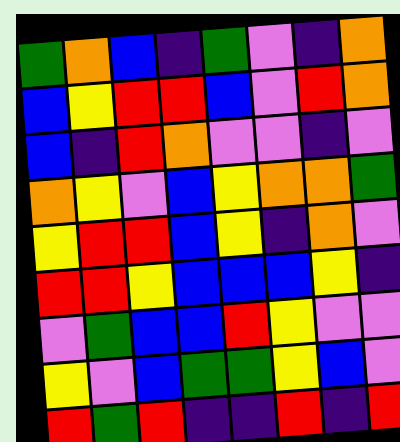[["green", "orange", "blue", "indigo", "green", "violet", "indigo", "orange"], ["blue", "yellow", "red", "red", "blue", "violet", "red", "orange"], ["blue", "indigo", "red", "orange", "violet", "violet", "indigo", "violet"], ["orange", "yellow", "violet", "blue", "yellow", "orange", "orange", "green"], ["yellow", "red", "red", "blue", "yellow", "indigo", "orange", "violet"], ["red", "red", "yellow", "blue", "blue", "blue", "yellow", "indigo"], ["violet", "green", "blue", "blue", "red", "yellow", "violet", "violet"], ["yellow", "violet", "blue", "green", "green", "yellow", "blue", "violet"], ["red", "green", "red", "indigo", "indigo", "red", "indigo", "red"]]